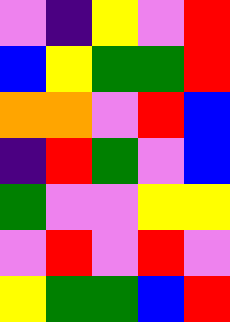[["violet", "indigo", "yellow", "violet", "red"], ["blue", "yellow", "green", "green", "red"], ["orange", "orange", "violet", "red", "blue"], ["indigo", "red", "green", "violet", "blue"], ["green", "violet", "violet", "yellow", "yellow"], ["violet", "red", "violet", "red", "violet"], ["yellow", "green", "green", "blue", "red"]]